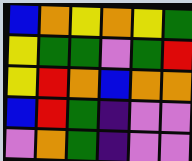[["blue", "orange", "yellow", "orange", "yellow", "green"], ["yellow", "green", "green", "violet", "green", "red"], ["yellow", "red", "orange", "blue", "orange", "orange"], ["blue", "red", "green", "indigo", "violet", "violet"], ["violet", "orange", "green", "indigo", "violet", "violet"]]